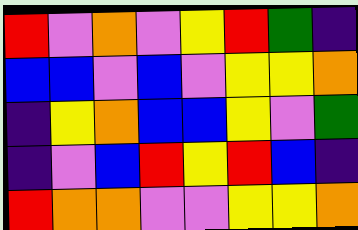[["red", "violet", "orange", "violet", "yellow", "red", "green", "indigo"], ["blue", "blue", "violet", "blue", "violet", "yellow", "yellow", "orange"], ["indigo", "yellow", "orange", "blue", "blue", "yellow", "violet", "green"], ["indigo", "violet", "blue", "red", "yellow", "red", "blue", "indigo"], ["red", "orange", "orange", "violet", "violet", "yellow", "yellow", "orange"]]